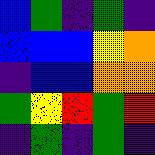[["blue", "green", "indigo", "green", "indigo"], ["blue", "blue", "blue", "yellow", "orange"], ["indigo", "blue", "blue", "orange", "orange"], ["green", "yellow", "red", "green", "red"], ["indigo", "green", "indigo", "green", "indigo"]]